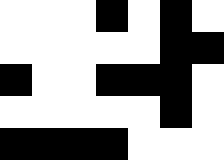[["white", "white", "white", "black", "white", "black", "white"], ["white", "white", "white", "white", "white", "black", "black"], ["black", "white", "white", "black", "black", "black", "white"], ["white", "white", "white", "white", "white", "black", "white"], ["black", "black", "black", "black", "white", "white", "white"]]